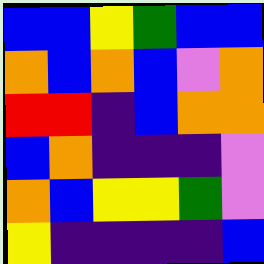[["blue", "blue", "yellow", "green", "blue", "blue"], ["orange", "blue", "orange", "blue", "violet", "orange"], ["red", "red", "indigo", "blue", "orange", "orange"], ["blue", "orange", "indigo", "indigo", "indigo", "violet"], ["orange", "blue", "yellow", "yellow", "green", "violet"], ["yellow", "indigo", "indigo", "indigo", "indigo", "blue"]]